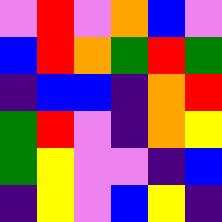[["violet", "red", "violet", "orange", "blue", "violet"], ["blue", "red", "orange", "green", "red", "green"], ["indigo", "blue", "blue", "indigo", "orange", "red"], ["green", "red", "violet", "indigo", "orange", "yellow"], ["green", "yellow", "violet", "violet", "indigo", "blue"], ["indigo", "yellow", "violet", "blue", "yellow", "indigo"]]